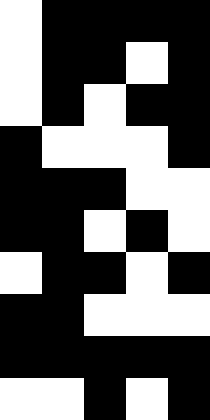[["white", "black", "black", "black", "black"], ["white", "black", "black", "white", "black"], ["white", "black", "white", "black", "black"], ["black", "white", "white", "white", "black"], ["black", "black", "black", "white", "white"], ["black", "black", "white", "black", "white"], ["white", "black", "black", "white", "black"], ["black", "black", "white", "white", "white"], ["black", "black", "black", "black", "black"], ["white", "white", "black", "white", "black"]]